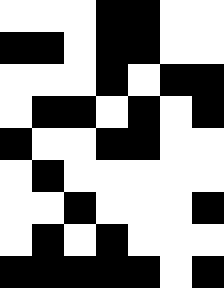[["white", "white", "white", "black", "black", "white", "white"], ["black", "black", "white", "black", "black", "white", "white"], ["white", "white", "white", "black", "white", "black", "black"], ["white", "black", "black", "white", "black", "white", "black"], ["black", "white", "white", "black", "black", "white", "white"], ["white", "black", "white", "white", "white", "white", "white"], ["white", "white", "black", "white", "white", "white", "black"], ["white", "black", "white", "black", "white", "white", "white"], ["black", "black", "black", "black", "black", "white", "black"]]